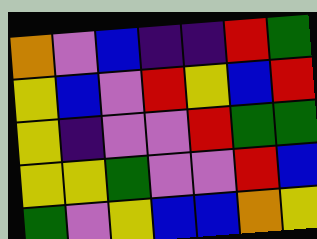[["orange", "violet", "blue", "indigo", "indigo", "red", "green"], ["yellow", "blue", "violet", "red", "yellow", "blue", "red"], ["yellow", "indigo", "violet", "violet", "red", "green", "green"], ["yellow", "yellow", "green", "violet", "violet", "red", "blue"], ["green", "violet", "yellow", "blue", "blue", "orange", "yellow"]]